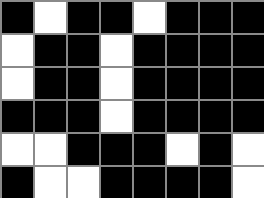[["black", "white", "black", "black", "white", "black", "black", "black"], ["white", "black", "black", "white", "black", "black", "black", "black"], ["white", "black", "black", "white", "black", "black", "black", "black"], ["black", "black", "black", "white", "black", "black", "black", "black"], ["white", "white", "black", "black", "black", "white", "black", "white"], ["black", "white", "white", "black", "black", "black", "black", "white"]]